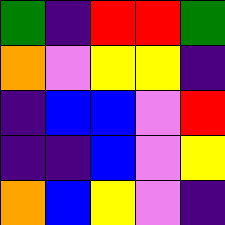[["green", "indigo", "red", "red", "green"], ["orange", "violet", "yellow", "yellow", "indigo"], ["indigo", "blue", "blue", "violet", "red"], ["indigo", "indigo", "blue", "violet", "yellow"], ["orange", "blue", "yellow", "violet", "indigo"]]